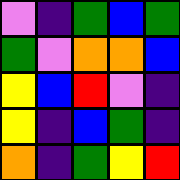[["violet", "indigo", "green", "blue", "green"], ["green", "violet", "orange", "orange", "blue"], ["yellow", "blue", "red", "violet", "indigo"], ["yellow", "indigo", "blue", "green", "indigo"], ["orange", "indigo", "green", "yellow", "red"]]